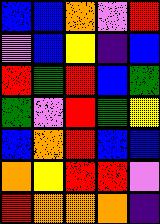[["blue", "blue", "orange", "violet", "red"], ["violet", "blue", "yellow", "indigo", "blue"], ["red", "green", "red", "blue", "green"], ["green", "violet", "red", "green", "yellow"], ["blue", "orange", "red", "blue", "blue"], ["orange", "yellow", "red", "red", "violet"], ["red", "orange", "orange", "orange", "indigo"]]